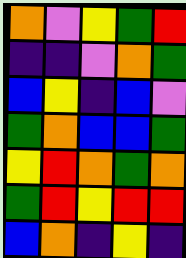[["orange", "violet", "yellow", "green", "red"], ["indigo", "indigo", "violet", "orange", "green"], ["blue", "yellow", "indigo", "blue", "violet"], ["green", "orange", "blue", "blue", "green"], ["yellow", "red", "orange", "green", "orange"], ["green", "red", "yellow", "red", "red"], ["blue", "orange", "indigo", "yellow", "indigo"]]